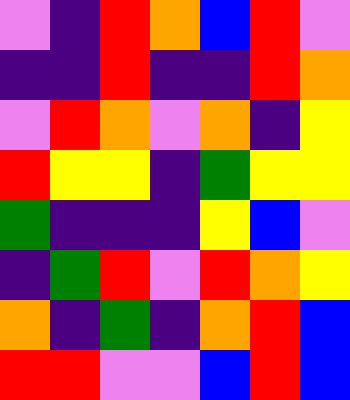[["violet", "indigo", "red", "orange", "blue", "red", "violet"], ["indigo", "indigo", "red", "indigo", "indigo", "red", "orange"], ["violet", "red", "orange", "violet", "orange", "indigo", "yellow"], ["red", "yellow", "yellow", "indigo", "green", "yellow", "yellow"], ["green", "indigo", "indigo", "indigo", "yellow", "blue", "violet"], ["indigo", "green", "red", "violet", "red", "orange", "yellow"], ["orange", "indigo", "green", "indigo", "orange", "red", "blue"], ["red", "red", "violet", "violet", "blue", "red", "blue"]]